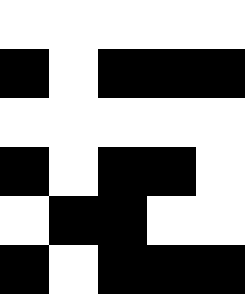[["white", "white", "white", "white", "white"], ["black", "white", "black", "black", "black"], ["white", "white", "white", "white", "white"], ["black", "white", "black", "black", "white"], ["white", "black", "black", "white", "white"], ["black", "white", "black", "black", "black"]]